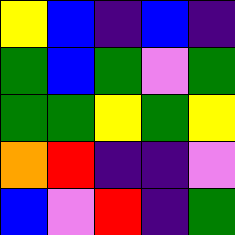[["yellow", "blue", "indigo", "blue", "indigo"], ["green", "blue", "green", "violet", "green"], ["green", "green", "yellow", "green", "yellow"], ["orange", "red", "indigo", "indigo", "violet"], ["blue", "violet", "red", "indigo", "green"]]